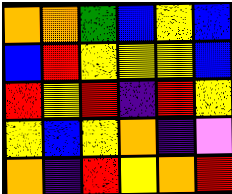[["orange", "orange", "green", "blue", "yellow", "blue"], ["blue", "red", "yellow", "yellow", "yellow", "blue"], ["red", "yellow", "red", "indigo", "red", "yellow"], ["yellow", "blue", "yellow", "orange", "indigo", "violet"], ["orange", "indigo", "red", "yellow", "orange", "red"]]